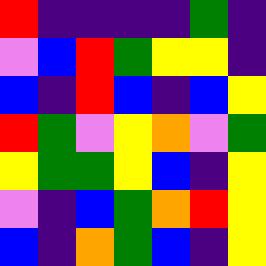[["red", "indigo", "indigo", "indigo", "indigo", "green", "indigo"], ["violet", "blue", "red", "green", "yellow", "yellow", "indigo"], ["blue", "indigo", "red", "blue", "indigo", "blue", "yellow"], ["red", "green", "violet", "yellow", "orange", "violet", "green"], ["yellow", "green", "green", "yellow", "blue", "indigo", "yellow"], ["violet", "indigo", "blue", "green", "orange", "red", "yellow"], ["blue", "indigo", "orange", "green", "blue", "indigo", "yellow"]]